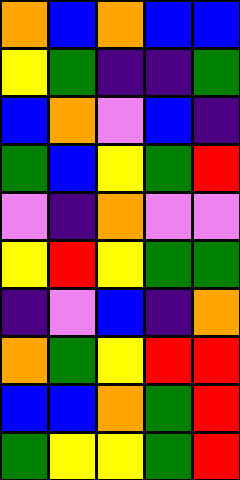[["orange", "blue", "orange", "blue", "blue"], ["yellow", "green", "indigo", "indigo", "green"], ["blue", "orange", "violet", "blue", "indigo"], ["green", "blue", "yellow", "green", "red"], ["violet", "indigo", "orange", "violet", "violet"], ["yellow", "red", "yellow", "green", "green"], ["indigo", "violet", "blue", "indigo", "orange"], ["orange", "green", "yellow", "red", "red"], ["blue", "blue", "orange", "green", "red"], ["green", "yellow", "yellow", "green", "red"]]